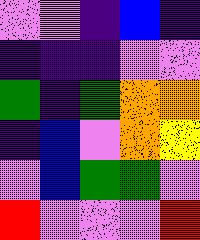[["violet", "violet", "indigo", "blue", "indigo"], ["indigo", "indigo", "indigo", "violet", "violet"], ["green", "indigo", "green", "orange", "orange"], ["indigo", "blue", "violet", "orange", "yellow"], ["violet", "blue", "green", "green", "violet"], ["red", "violet", "violet", "violet", "red"]]